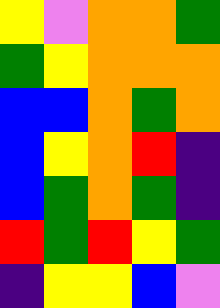[["yellow", "violet", "orange", "orange", "green"], ["green", "yellow", "orange", "orange", "orange"], ["blue", "blue", "orange", "green", "orange"], ["blue", "yellow", "orange", "red", "indigo"], ["blue", "green", "orange", "green", "indigo"], ["red", "green", "red", "yellow", "green"], ["indigo", "yellow", "yellow", "blue", "violet"]]